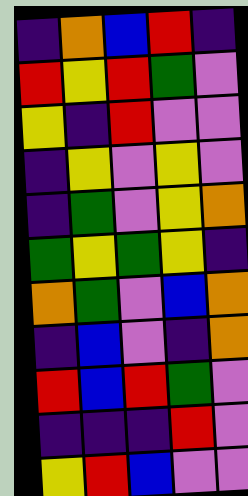[["indigo", "orange", "blue", "red", "indigo"], ["red", "yellow", "red", "green", "violet"], ["yellow", "indigo", "red", "violet", "violet"], ["indigo", "yellow", "violet", "yellow", "violet"], ["indigo", "green", "violet", "yellow", "orange"], ["green", "yellow", "green", "yellow", "indigo"], ["orange", "green", "violet", "blue", "orange"], ["indigo", "blue", "violet", "indigo", "orange"], ["red", "blue", "red", "green", "violet"], ["indigo", "indigo", "indigo", "red", "violet"], ["yellow", "red", "blue", "violet", "violet"]]